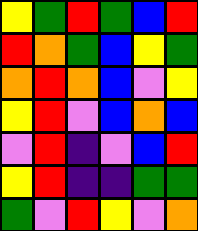[["yellow", "green", "red", "green", "blue", "red"], ["red", "orange", "green", "blue", "yellow", "green"], ["orange", "red", "orange", "blue", "violet", "yellow"], ["yellow", "red", "violet", "blue", "orange", "blue"], ["violet", "red", "indigo", "violet", "blue", "red"], ["yellow", "red", "indigo", "indigo", "green", "green"], ["green", "violet", "red", "yellow", "violet", "orange"]]